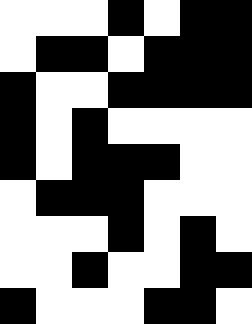[["white", "white", "white", "black", "white", "black", "black"], ["white", "black", "black", "white", "black", "black", "black"], ["black", "white", "white", "black", "black", "black", "black"], ["black", "white", "black", "white", "white", "white", "white"], ["black", "white", "black", "black", "black", "white", "white"], ["white", "black", "black", "black", "white", "white", "white"], ["white", "white", "white", "black", "white", "black", "white"], ["white", "white", "black", "white", "white", "black", "black"], ["black", "white", "white", "white", "black", "black", "white"]]